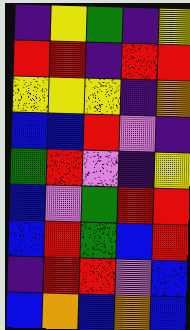[["indigo", "yellow", "green", "indigo", "yellow"], ["red", "red", "indigo", "red", "red"], ["yellow", "yellow", "yellow", "indigo", "orange"], ["blue", "blue", "red", "violet", "indigo"], ["green", "red", "violet", "indigo", "yellow"], ["blue", "violet", "green", "red", "red"], ["blue", "red", "green", "blue", "red"], ["indigo", "red", "red", "violet", "blue"], ["blue", "orange", "blue", "orange", "blue"]]